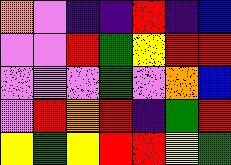[["orange", "violet", "indigo", "indigo", "red", "indigo", "blue"], ["violet", "violet", "red", "green", "yellow", "red", "red"], ["violet", "violet", "violet", "green", "violet", "orange", "blue"], ["violet", "red", "orange", "red", "indigo", "green", "red"], ["yellow", "green", "yellow", "red", "red", "yellow", "green"]]